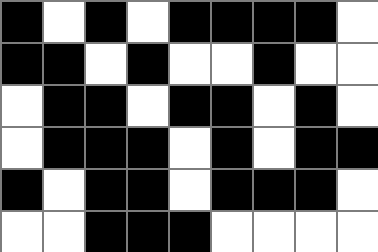[["black", "white", "black", "white", "black", "black", "black", "black", "white"], ["black", "black", "white", "black", "white", "white", "black", "white", "white"], ["white", "black", "black", "white", "black", "black", "white", "black", "white"], ["white", "black", "black", "black", "white", "black", "white", "black", "black"], ["black", "white", "black", "black", "white", "black", "black", "black", "white"], ["white", "white", "black", "black", "black", "white", "white", "white", "white"]]